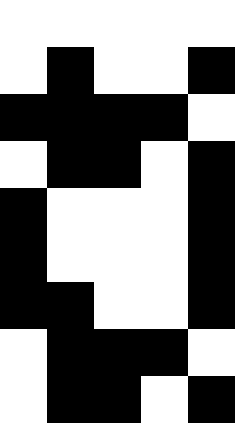[["white", "white", "white", "white", "white"], ["white", "black", "white", "white", "black"], ["black", "black", "black", "black", "white"], ["white", "black", "black", "white", "black"], ["black", "white", "white", "white", "black"], ["black", "white", "white", "white", "black"], ["black", "black", "white", "white", "black"], ["white", "black", "black", "black", "white"], ["white", "black", "black", "white", "black"]]